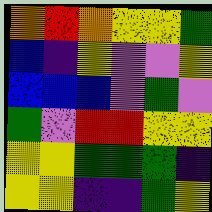[["orange", "red", "orange", "yellow", "yellow", "green"], ["blue", "indigo", "yellow", "violet", "violet", "yellow"], ["blue", "blue", "blue", "violet", "green", "violet"], ["green", "violet", "red", "red", "yellow", "yellow"], ["yellow", "yellow", "green", "green", "green", "indigo"], ["yellow", "yellow", "indigo", "indigo", "green", "yellow"]]